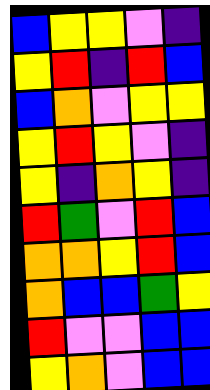[["blue", "yellow", "yellow", "violet", "indigo"], ["yellow", "red", "indigo", "red", "blue"], ["blue", "orange", "violet", "yellow", "yellow"], ["yellow", "red", "yellow", "violet", "indigo"], ["yellow", "indigo", "orange", "yellow", "indigo"], ["red", "green", "violet", "red", "blue"], ["orange", "orange", "yellow", "red", "blue"], ["orange", "blue", "blue", "green", "yellow"], ["red", "violet", "violet", "blue", "blue"], ["yellow", "orange", "violet", "blue", "blue"]]